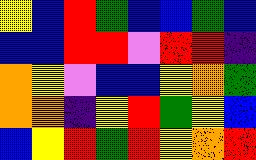[["yellow", "blue", "red", "green", "blue", "blue", "green", "blue"], ["blue", "blue", "red", "red", "violet", "red", "red", "indigo"], ["orange", "yellow", "violet", "blue", "blue", "yellow", "orange", "green"], ["orange", "orange", "indigo", "yellow", "red", "green", "yellow", "blue"], ["blue", "yellow", "red", "green", "red", "yellow", "orange", "red"]]